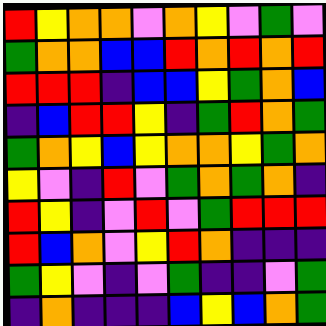[["red", "yellow", "orange", "orange", "violet", "orange", "yellow", "violet", "green", "violet"], ["green", "orange", "orange", "blue", "blue", "red", "orange", "red", "orange", "red"], ["red", "red", "red", "indigo", "blue", "blue", "yellow", "green", "orange", "blue"], ["indigo", "blue", "red", "red", "yellow", "indigo", "green", "red", "orange", "green"], ["green", "orange", "yellow", "blue", "yellow", "orange", "orange", "yellow", "green", "orange"], ["yellow", "violet", "indigo", "red", "violet", "green", "orange", "green", "orange", "indigo"], ["red", "yellow", "indigo", "violet", "red", "violet", "green", "red", "red", "red"], ["red", "blue", "orange", "violet", "yellow", "red", "orange", "indigo", "indigo", "indigo"], ["green", "yellow", "violet", "indigo", "violet", "green", "indigo", "indigo", "violet", "green"], ["indigo", "orange", "indigo", "indigo", "indigo", "blue", "yellow", "blue", "orange", "green"]]